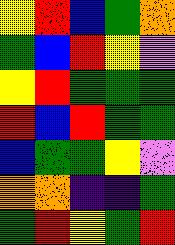[["yellow", "red", "blue", "green", "orange"], ["green", "blue", "red", "yellow", "violet"], ["yellow", "red", "green", "green", "green"], ["red", "blue", "red", "green", "green"], ["blue", "green", "green", "yellow", "violet"], ["orange", "orange", "indigo", "indigo", "green"], ["green", "red", "yellow", "green", "red"]]